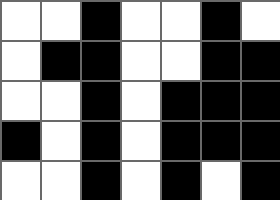[["white", "white", "black", "white", "white", "black", "white"], ["white", "black", "black", "white", "white", "black", "black"], ["white", "white", "black", "white", "black", "black", "black"], ["black", "white", "black", "white", "black", "black", "black"], ["white", "white", "black", "white", "black", "white", "black"]]